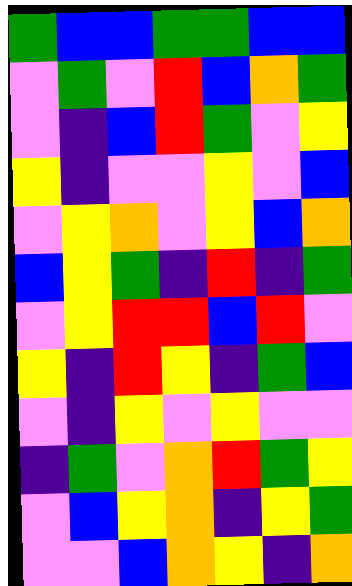[["green", "blue", "blue", "green", "green", "blue", "blue"], ["violet", "green", "violet", "red", "blue", "orange", "green"], ["violet", "indigo", "blue", "red", "green", "violet", "yellow"], ["yellow", "indigo", "violet", "violet", "yellow", "violet", "blue"], ["violet", "yellow", "orange", "violet", "yellow", "blue", "orange"], ["blue", "yellow", "green", "indigo", "red", "indigo", "green"], ["violet", "yellow", "red", "red", "blue", "red", "violet"], ["yellow", "indigo", "red", "yellow", "indigo", "green", "blue"], ["violet", "indigo", "yellow", "violet", "yellow", "violet", "violet"], ["indigo", "green", "violet", "orange", "red", "green", "yellow"], ["violet", "blue", "yellow", "orange", "indigo", "yellow", "green"], ["violet", "violet", "blue", "orange", "yellow", "indigo", "orange"]]